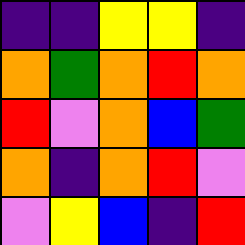[["indigo", "indigo", "yellow", "yellow", "indigo"], ["orange", "green", "orange", "red", "orange"], ["red", "violet", "orange", "blue", "green"], ["orange", "indigo", "orange", "red", "violet"], ["violet", "yellow", "blue", "indigo", "red"]]